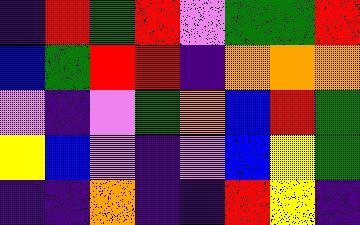[["indigo", "red", "green", "red", "violet", "green", "green", "red"], ["blue", "green", "red", "red", "indigo", "orange", "orange", "orange"], ["violet", "indigo", "violet", "green", "orange", "blue", "red", "green"], ["yellow", "blue", "violet", "indigo", "violet", "blue", "yellow", "green"], ["indigo", "indigo", "orange", "indigo", "indigo", "red", "yellow", "indigo"]]